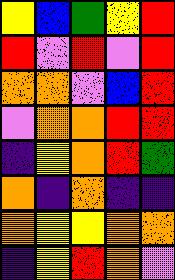[["yellow", "blue", "green", "yellow", "red"], ["red", "violet", "red", "violet", "red"], ["orange", "orange", "violet", "blue", "red"], ["violet", "orange", "orange", "red", "red"], ["indigo", "yellow", "orange", "red", "green"], ["orange", "indigo", "orange", "indigo", "indigo"], ["orange", "yellow", "yellow", "orange", "orange"], ["indigo", "yellow", "red", "orange", "violet"]]